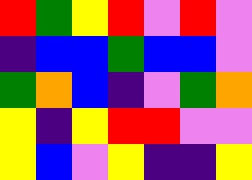[["red", "green", "yellow", "red", "violet", "red", "violet"], ["indigo", "blue", "blue", "green", "blue", "blue", "violet"], ["green", "orange", "blue", "indigo", "violet", "green", "orange"], ["yellow", "indigo", "yellow", "red", "red", "violet", "violet"], ["yellow", "blue", "violet", "yellow", "indigo", "indigo", "yellow"]]